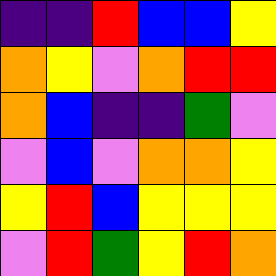[["indigo", "indigo", "red", "blue", "blue", "yellow"], ["orange", "yellow", "violet", "orange", "red", "red"], ["orange", "blue", "indigo", "indigo", "green", "violet"], ["violet", "blue", "violet", "orange", "orange", "yellow"], ["yellow", "red", "blue", "yellow", "yellow", "yellow"], ["violet", "red", "green", "yellow", "red", "orange"]]